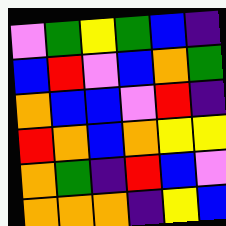[["violet", "green", "yellow", "green", "blue", "indigo"], ["blue", "red", "violet", "blue", "orange", "green"], ["orange", "blue", "blue", "violet", "red", "indigo"], ["red", "orange", "blue", "orange", "yellow", "yellow"], ["orange", "green", "indigo", "red", "blue", "violet"], ["orange", "orange", "orange", "indigo", "yellow", "blue"]]